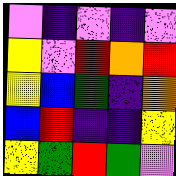[["violet", "indigo", "violet", "indigo", "violet"], ["yellow", "violet", "red", "orange", "red"], ["yellow", "blue", "green", "indigo", "orange"], ["blue", "red", "indigo", "indigo", "yellow"], ["yellow", "green", "red", "green", "violet"]]